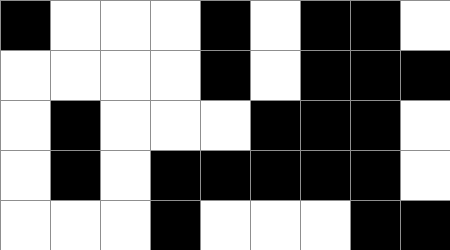[["black", "white", "white", "white", "black", "white", "black", "black", "white"], ["white", "white", "white", "white", "black", "white", "black", "black", "black"], ["white", "black", "white", "white", "white", "black", "black", "black", "white"], ["white", "black", "white", "black", "black", "black", "black", "black", "white"], ["white", "white", "white", "black", "white", "white", "white", "black", "black"]]